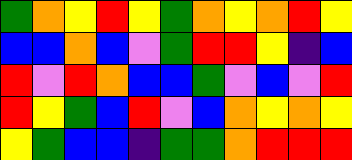[["green", "orange", "yellow", "red", "yellow", "green", "orange", "yellow", "orange", "red", "yellow"], ["blue", "blue", "orange", "blue", "violet", "green", "red", "red", "yellow", "indigo", "blue"], ["red", "violet", "red", "orange", "blue", "blue", "green", "violet", "blue", "violet", "red"], ["red", "yellow", "green", "blue", "red", "violet", "blue", "orange", "yellow", "orange", "yellow"], ["yellow", "green", "blue", "blue", "indigo", "green", "green", "orange", "red", "red", "red"]]